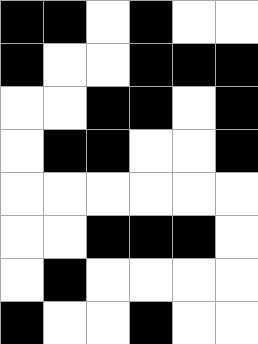[["black", "black", "white", "black", "white", "white"], ["black", "white", "white", "black", "black", "black"], ["white", "white", "black", "black", "white", "black"], ["white", "black", "black", "white", "white", "black"], ["white", "white", "white", "white", "white", "white"], ["white", "white", "black", "black", "black", "white"], ["white", "black", "white", "white", "white", "white"], ["black", "white", "white", "black", "white", "white"]]